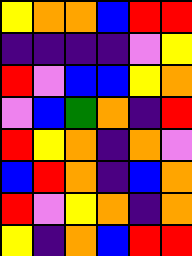[["yellow", "orange", "orange", "blue", "red", "red"], ["indigo", "indigo", "indigo", "indigo", "violet", "yellow"], ["red", "violet", "blue", "blue", "yellow", "orange"], ["violet", "blue", "green", "orange", "indigo", "red"], ["red", "yellow", "orange", "indigo", "orange", "violet"], ["blue", "red", "orange", "indigo", "blue", "orange"], ["red", "violet", "yellow", "orange", "indigo", "orange"], ["yellow", "indigo", "orange", "blue", "red", "red"]]